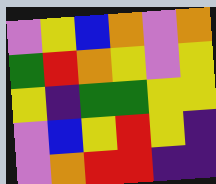[["violet", "yellow", "blue", "orange", "violet", "orange"], ["green", "red", "orange", "yellow", "violet", "yellow"], ["yellow", "indigo", "green", "green", "yellow", "yellow"], ["violet", "blue", "yellow", "red", "yellow", "indigo"], ["violet", "orange", "red", "red", "indigo", "indigo"]]